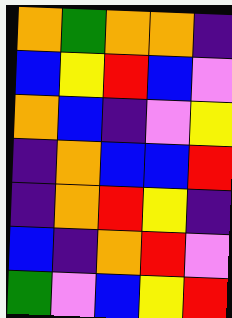[["orange", "green", "orange", "orange", "indigo"], ["blue", "yellow", "red", "blue", "violet"], ["orange", "blue", "indigo", "violet", "yellow"], ["indigo", "orange", "blue", "blue", "red"], ["indigo", "orange", "red", "yellow", "indigo"], ["blue", "indigo", "orange", "red", "violet"], ["green", "violet", "blue", "yellow", "red"]]